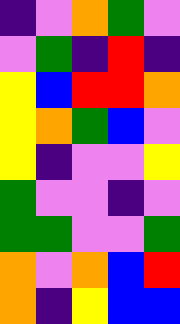[["indigo", "violet", "orange", "green", "violet"], ["violet", "green", "indigo", "red", "indigo"], ["yellow", "blue", "red", "red", "orange"], ["yellow", "orange", "green", "blue", "violet"], ["yellow", "indigo", "violet", "violet", "yellow"], ["green", "violet", "violet", "indigo", "violet"], ["green", "green", "violet", "violet", "green"], ["orange", "violet", "orange", "blue", "red"], ["orange", "indigo", "yellow", "blue", "blue"]]